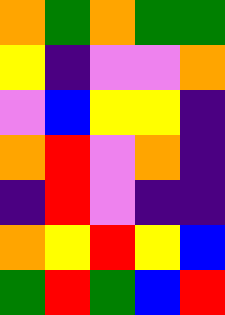[["orange", "green", "orange", "green", "green"], ["yellow", "indigo", "violet", "violet", "orange"], ["violet", "blue", "yellow", "yellow", "indigo"], ["orange", "red", "violet", "orange", "indigo"], ["indigo", "red", "violet", "indigo", "indigo"], ["orange", "yellow", "red", "yellow", "blue"], ["green", "red", "green", "blue", "red"]]